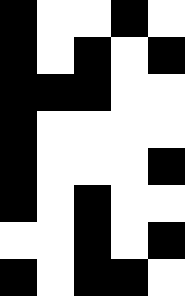[["black", "white", "white", "black", "white"], ["black", "white", "black", "white", "black"], ["black", "black", "black", "white", "white"], ["black", "white", "white", "white", "white"], ["black", "white", "white", "white", "black"], ["black", "white", "black", "white", "white"], ["white", "white", "black", "white", "black"], ["black", "white", "black", "black", "white"]]